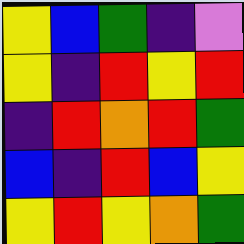[["yellow", "blue", "green", "indigo", "violet"], ["yellow", "indigo", "red", "yellow", "red"], ["indigo", "red", "orange", "red", "green"], ["blue", "indigo", "red", "blue", "yellow"], ["yellow", "red", "yellow", "orange", "green"]]